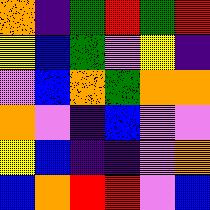[["orange", "indigo", "green", "red", "green", "red"], ["yellow", "blue", "green", "violet", "yellow", "indigo"], ["violet", "blue", "orange", "green", "orange", "orange"], ["orange", "violet", "indigo", "blue", "violet", "violet"], ["yellow", "blue", "indigo", "indigo", "violet", "orange"], ["blue", "orange", "red", "red", "violet", "blue"]]